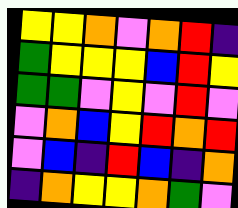[["yellow", "yellow", "orange", "violet", "orange", "red", "indigo"], ["green", "yellow", "yellow", "yellow", "blue", "red", "yellow"], ["green", "green", "violet", "yellow", "violet", "red", "violet"], ["violet", "orange", "blue", "yellow", "red", "orange", "red"], ["violet", "blue", "indigo", "red", "blue", "indigo", "orange"], ["indigo", "orange", "yellow", "yellow", "orange", "green", "violet"]]